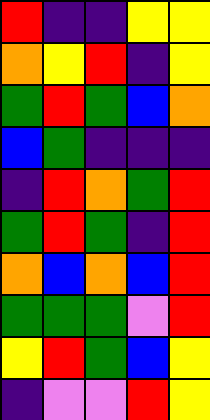[["red", "indigo", "indigo", "yellow", "yellow"], ["orange", "yellow", "red", "indigo", "yellow"], ["green", "red", "green", "blue", "orange"], ["blue", "green", "indigo", "indigo", "indigo"], ["indigo", "red", "orange", "green", "red"], ["green", "red", "green", "indigo", "red"], ["orange", "blue", "orange", "blue", "red"], ["green", "green", "green", "violet", "red"], ["yellow", "red", "green", "blue", "yellow"], ["indigo", "violet", "violet", "red", "yellow"]]